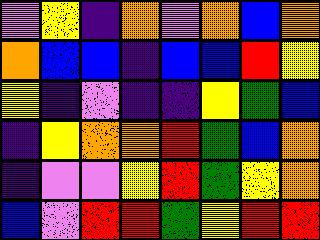[["violet", "yellow", "indigo", "orange", "violet", "orange", "blue", "orange"], ["orange", "blue", "blue", "indigo", "blue", "blue", "red", "yellow"], ["yellow", "indigo", "violet", "indigo", "indigo", "yellow", "green", "blue"], ["indigo", "yellow", "orange", "orange", "red", "green", "blue", "orange"], ["indigo", "violet", "violet", "yellow", "red", "green", "yellow", "orange"], ["blue", "violet", "red", "red", "green", "yellow", "red", "red"]]